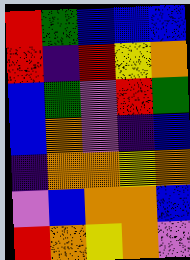[["red", "green", "blue", "blue", "blue"], ["red", "indigo", "red", "yellow", "orange"], ["blue", "green", "violet", "red", "green"], ["blue", "orange", "violet", "indigo", "blue"], ["indigo", "orange", "orange", "yellow", "orange"], ["violet", "blue", "orange", "orange", "blue"], ["red", "orange", "yellow", "orange", "violet"]]